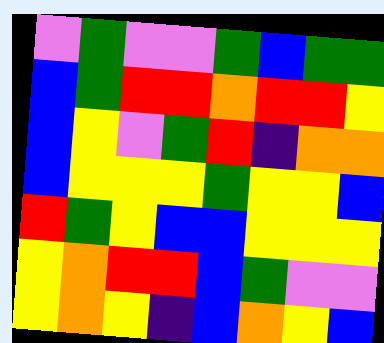[["violet", "green", "violet", "violet", "green", "blue", "green", "green"], ["blue", "green", "red", "red", "orange", "red", "red", "yellow"], ["blue", "yellow", "violet", "green", "red", "indigo", "orange", "orange"], ["blue", "yellow", "yellow", "yellow", "green", "yellow", "yellow", "blue"], ["red", "green", "yellow", "blue", "blue", "yellow", "yellow", "yellow"], ["yellow", "orange", "red", "red", "blue", "green", "violet", "violet"], ["yellow", "orange", "yellow", "indigo", "blue", "orange", "yellow", "blue"]]